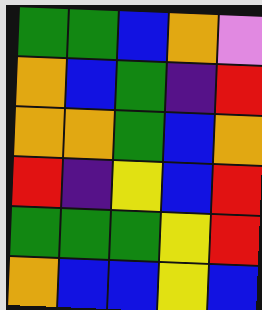[["green", "green", "blue", "orange", "violet"], ["orange", "blue", "green", "indigo", "red"], ["orange", "orange", "green", "blue", "orange"], ["red", "indigo", "yellow", "blue", "red"], ["green", "green", "green", "yellow", "red"], ["orange", "blue", "blue", "yellow", "blue"]]